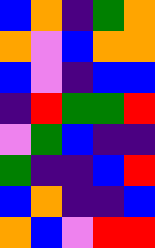[["blue", "orange", "indigo", "green", "orange"], ["orange", "violet", "blue", "orange", "orange"], ["blue", "violet", "indigo", "blue", "blue"], ["indigo", "red", "green", "green", "red"], ["violet", "green", "blue", "indigo", "indigo"], ["green", "indigo", "indigo", "blue", "red"], ["blue", "orange", "indigo", "indigo", "blue"], ["orange", "blue", "violet", "red", "red"]]